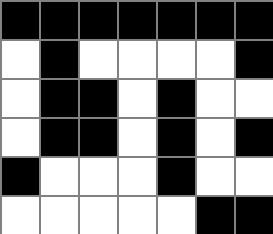[["black", "black", "black", "black", "black", "black", "black"], ["white", "black", "white", "white", "white", "white", "black"], ["white", "black", "black", "white", "black", "white", "white"], ["white", "black", "black", "white", "black", "white", "black"], ["black", "white", "white", "white", "black", "white", "white"], ["white", "white", "white", "white", "white", "black", "black"]]